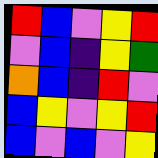[["red", "blue", "violet", "yellow", "red"], ["violet", "blue", "indigo", "yellow", "green"], ["orange", "blue", "indigo", "red", "violet"], ["blue", "yellow", "violet", "yellow", "red"], ["blue", "violet", "blue", "violet", "yellow"]]